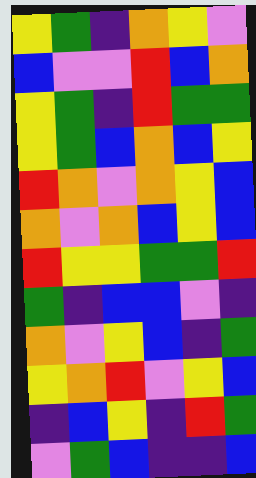[["yellow", "green", "indigo", "orange", "yellow", "violet"], ["blue", "violet", "violet", "red", "blue", "orange"], ["yellow", "green", "indigo", "red", "green", "green"], ["yellow", "green", "blue", "orange", "blue", "yellow"], ["red", "orange", "violet", "orange", "yellow", "blue"], ["orange", "violet", "orange", "blue", "yellow", "blue"], ["red", "yellow", "yellow", "green", "green", "red"], ["green", "indigo", "blue", "blue", "violet", "indigo"], ["orange", "violet", "yellow", "blue", "indigo", "green"], ["yellow", "orange", "red", "violet", "yellow", "blue"], ["indigo", "blue", "yellow", "indigo", "red", "green"], ["violet", "green", "blue", "indigo", "indigo", "blue"]]